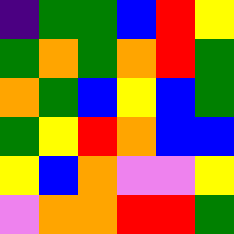[["indigo", "green", "green", "blue", "red", "yellow"], ["green", "orange", "green", "orange", "red", "green"], ["orange", "green", "blue", "yellow", "blue", "green"], ["green", "yellow", "red", "orange", "blue", "blue"], ["yellow", "blue", "orange", "violet", "violet", "yellow"], ["violet", "orange", "orange", "red", "red", "green"]]